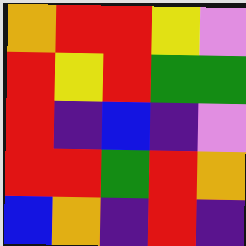[["orange", "red", "red", "yellow", "violet"], ["red", "yellow", "red", "green", "green"], ["red", "indigo", "blue", "indigo", "violet"], ["red", "red", "green", "red", "orange"], ["blue", "orange", "indigo", "red", "indigo"]]